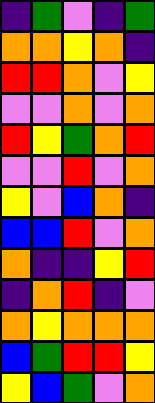[["indigo", "green", "violet", "indigo", "green"], ["orange", "orange", "yellow", "orange", "indigo"], ["red", "red", "orange", "violet", "yellow"], ["violet", "violet", "orange", "violet", "orange"], ["red", "yellow", "green", "orange", "red"], ["violet", "violet", "red", "violet", "orange"], ["yellow", "violet", "blue", "orange", "indigo"], ["blue", "blue", "red", "violet", "orange"], ["orange", "indigo", "indigo", "yellow", "red"], ["indigo", "orange", "red", "indigo", "violet"], ["orange", "yellow", "orange", "orange", "orange"], ["blue", "green", "red", "red", "yellow"], ["yellow", "blue", "green", "violet", "orange"]]